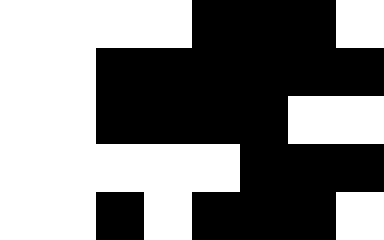[["white", "white", "white", "white", "black", "black", "black", "white"], ["white", "white", "black", "black", "black", "black", "black", "black"], ["white", "white", "black", "black", "black", "black", "white", "white"], ["white", "white", "white", "white", "white", "black", "black", "black"], ["white", "white", "black", "white", "black", "black", "black", "white"]]